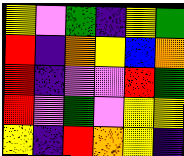[["yellow", "violet", "green", "indigo", "yellow", "green"], ["red", "indigo", "orange", "yellow", "blue", "orange"], ["red", "indigo", "violet", "violet", "red", "green"], ["red", "violet", "green", "violet", "yellow", "yellow"], ["yellow", "indigo", "red", "orange", "yellow", "indigo"]]